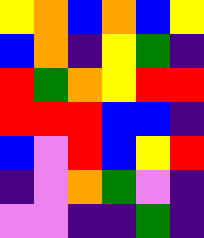[["yellow", "orange", "blue", "orange", "blue", "yellow"], ["blue", "orange", "indigo", "yellow", "green", "indigo"], ["red", "green", "orange", "yellow", "red", "red"], ["red", "red", "red", "blue", "blue", "indigo"], ["blue", "violet", "red", "blue", "yellow", "red"], ["indigo", "violet", "orange", "green", "violet", "indigo"], ["violet", "violet", "indigo", "indigo", "green", "indigo"]]